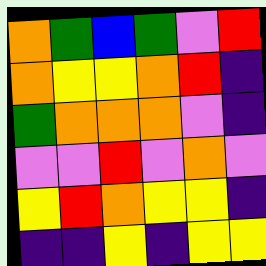[["orange", "green", "blue", "green", "violet", "red"], ["orange", "yellow", "yellow", "orange", "red", "indigo"], ["green", "orange", "orange", "orange", "violet", "indigo"], ["violet", "violet", "red", "violet", "orange", "violet"], ["yellow", "red", "orange", "yellow", "yellow", "indigo"], ["indigo", "indigo", "yellow", "indigo", "yellow", "yellow"]]